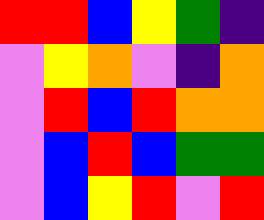[["red", "red", "blue", "yellow", "green", "indigo"], ["violet", "yellow", "orange", "violet", "indigo", "orange"], ["violet", "red", "blue", "red", "orange", "orange"], ["violet", "blue", "red", "blue", "green", "green"], ["violet", "blue", "yellow", "red", "violet", "red"]]